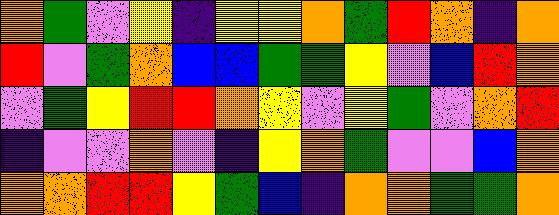[["orange", "green", "violet", "yellow", "indigo", "yellow", "yellow", "orange", "green", "red", "orange", "indigo", "orange"], ["red", "violet", "green", "orange", "blue", "blue", "green", "green", "yellow", "violet", "blue", "red", "orange"], ["violet", "green", "yellow", "red", "red", "orange", "yellow", "violet", "yellow", "green", "violet", "orange", "red"], ["indigo", "violet", "violet", "orange", "violet", "indigo", "yellow", "orange", "green", "violet", "violet", "blue", "orange"], ["orange", "orange", "red", "red", "yellow", "green", "blue", "indigo", "orange", "orange", "green", "green", "orange"]]